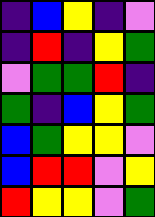[["indigo", "blue", "yellow", "indigo", "violet"], ["indigo", "red", "indigo", "yellow", "green"], ["violet", "green", "green", "red", "indigo"], ["green", "indigo", "blue", "yellow", "green"], ["blue", "green", "yellow", "yellow", "violet"], ["blue", "red", "red", "violet", "yellow"], ["red", "yellow", "yellow", "violet", "green"]]